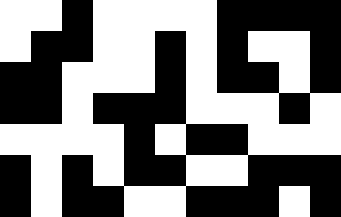[["white", "white", "black", "white", "white", "white", "white", "black", "black", "black", "black"], ["white", "black", "black", "white", "white", "black", "white", "black", "white", "white", "black"], ["black", "black", "white", "white", "white", "black", "white", "black", "black", "white", "black"], ["black", "black", "white", "black", "black", "black", "white", "white", "white", "black", "white"], ["white", "white", "white", "white", "black", "white", "black", "black", "white", "white", "white"], ["black", "white", "black", "white", "black", "black", "white", "white", "black", "black", "black"], ["black", "white", "black", "black", "white", "white", "black", "black", "black", "white", "black"]]